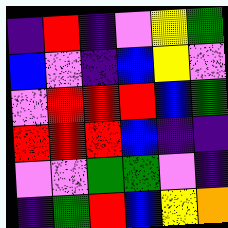[["indigo", "red", "indigo", "violet", "yellow", "green"], ["blue", "violet", "indigo", "blue", "yellow", "violet"], ["violet", "red", "red", "red", "blue", "green"], ["red", "red", "red", "blue", "indigo", "indigo"], ["violet", "violet", "green", "green", "violet", "indigo"], ["indigo", "green", "red", "blue", "yellow", "orange"]]